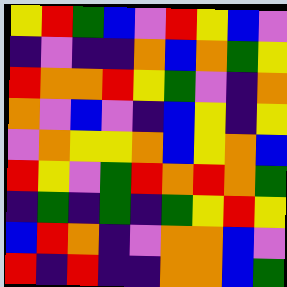[["yellow", "red", "green", "blue", "violet", "red", "yellow", "blue", "violet"], ["indigo", "violet", "indigo", "indigo", "orange", "blue", "orange", "green", "yellow"], ["red", "orange", "orange", "red", "yellow", "green", "violet", "indigo", "orange"], ["orange", "violet", "blue", "violet", "indigo", "blue", "yellow", "indigo", "yellow"], ["violet", "orange", "yellow", "yellow", "orange", "blue", "yellow", "orange", "blue"], ["red", "yellow", "violet", "green", "red", "orange", "red", "orange", "green"], ["indigo", "green", "indigo", "green", "indigo", "green", "yellow", "red", "yellow"], ["blue", "red", "orange", "indigo", "violet", "orange", "orange", "blue", "violet"], ["red", "indigo", "red", "indigo", "indigo", "orange", "orange", "blue", "green"]]